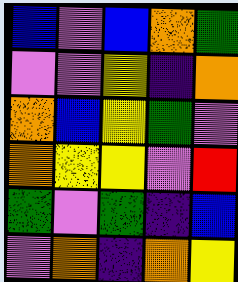[["blue", "violet", "blue", "orange", "green"], ["violet", "violet", "yellow", "indigo", "orange"], ["orange", "blue", "yellow", "green", "violet"], ["orange", "yellow", "yellow", "violet", "red"], ["green", "violet", "green", "indigo", "blue"], ["violet", "orange", "indigo", "orange", "yellow"]]